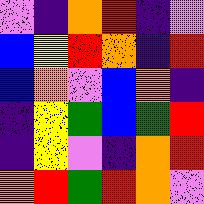[["violet", "indigo", "orange", "red", "indigo", "violet"], ["blue", "yellow", "red", "orange", "indigo", "red"], ["blue", "orange", "violet", "blue", "orange", "indigo"], ["indigo", "yellow", "green", "blue", "green", "red"], ["indigo", "yellow", "violet", "indigo", "orange", "red"], ["orange", "red", "green", "red", "orange", "violet"]]